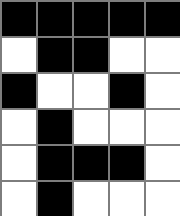[["black", "black", "black", "black", "black"], ["white", "black", "black", "white", "white"], ["black", "white", "white", "black", "white"], ["white", "black", "white", "white", "white"], ["white", "black", "black", "black", "white"], ["white", "black", "white", "white", "white"]]